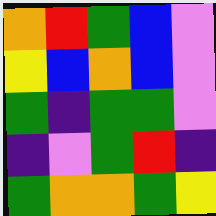[["orange", "red", "green", "blue", "violet"], ["yellow", "blue", "orange", "blue", "violet"], ["green", "indigo", "green", "green", "violet"], ["indigo", "violet", "green", "red", "indigo"], ["green", "orange", "orange", "green", "yellow"]]